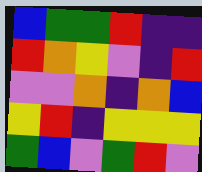[["blue", "green", "green", "red", "indigo", "indigo"], ["red", "orange", "yellow", "violet", "indigo", "red"], ["violet", "violet", "orange", "indigo", "orange", "blue"], ["yellow", "red", "indigo", "yellow", "yellow", "yellow"], ["green", "blue", "violet", "green", "red", "violet"]]